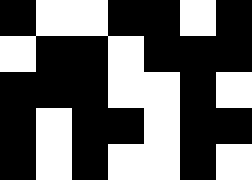[["black", "white", "white", "black", "black", "white", "black"], ["white", "black", "black", "white", "black", "black", "black"], ["black", "black", "black", "white", "white", "black", "white"], ["black", "white", "black", "black", "white", "black", "black"], ["black", "white", "black", "white", "white", "black", "white"]]